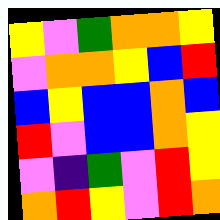[["yellow", "violet", "green", "orange", "orange", "yellow"], ["violet", "orange", "orange", "yellow", "blue", "red"], ["blue", "yellow", "blue", "blue", "orange", "blue"], ["red", "violet", "blue", "blue", "orange", "yellow"], ["violet", "indigo", "green", "violet", "red", "yellow"], ["orange", "red", "yellow", "violet", "red", "orange"]]